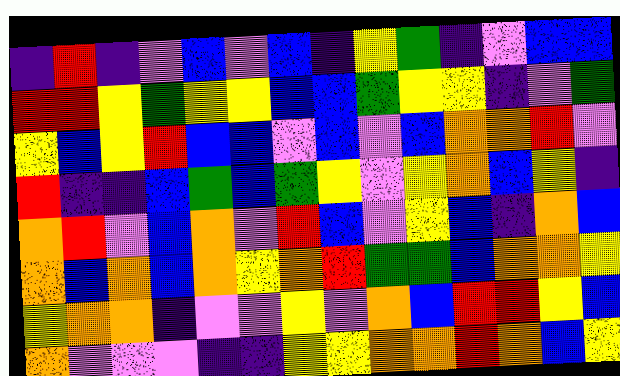[["indigo", "red", "indigo", "violet", "blue", "violet", "blue", "indigo", "yellow", "green", "indigo", "violet", "blue", "blue"], ["red", "red", "yellow", "green", "yellow", "yellow", "blue", "blue", "green", "yellow", "yellow", "indigo", "violet", "green"], ["yellow", "blue", "yellow", "red", "blue", "blue", "violet", "blue", "violet", "blue", "orange", "orange", "red", "violet"], ["red", "indigo", "indigo", "blue", "green", "blue", "green", "yellow", "violet", "yellow", "orange", "blue", "yellow", "indigo"], ["orange", "red", "violet", "blue", "orange", "violet", "red", "blue", "violet", "yellow", "blue", "indigo", "orange", "blue"], ["orange", "blue", "orange", "blue", "orange", "yellow", "orange", "red", "green", "green", "blue", "orange", "orange", "yellow"], ["yellow", "orange", "orange", "indigo", "violet", "violet", "yellow", "violet", "orange", "blue", "red", "red", "yellow", "blue"], ["orange", "violet", "violet", "violet", "indigo", "indigo", "yellow", "yellow", "orange", "orange", "red", "orange", "blue", "yellow"]]